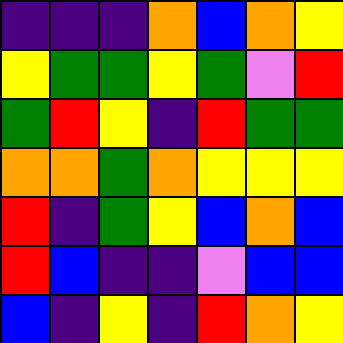[["indigo", "indigo", "indigo", "orange", "blue", "orange", "yellow"], ["yellow", "green", "green", "yellow", "green", "violet", "red"], ["green", "red", "yellow", "indigo", "red", "green", "green"], ["orange", "orange", "green", "orange", "yellow", "yellow", "yellow"], ["red", "indigo", "green", "yellow", "blue", "orange", "blue"], ["red", "blue", "indigo", "indigo", "violet", "blue", "blue"], ["blue", "indigo", "yellow", "indigo", "red", "orange", "yellow"]]